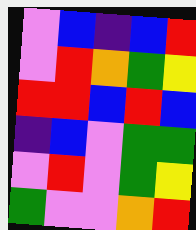[["violet", "blue", "indigo", "blue", "red"], ["violet", "red", "orange", "green", "yellow"], ["red", "red", "blue", "red", "blue"], ["indigo", "blue", "violet", "green", "green"], ["violet", "red", "violet", "green", "yellow"], ["green", "violet", "violet", "orange", "red"]]